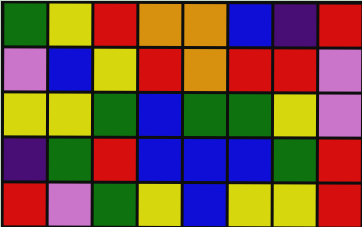[["green", "yellow", "red", "orange", "orange", "blue", "indigo", "red"], ["violet", "blue", "yellow", "red", "orange", "red", "red", "violet"], ["yellow", "yellow", "green", "blue", "green", "green", "yellow", "violet"], ["indigo", "green", "red", "blue", "blue", "blue", "green", "red"], ["red", "violet", "green", "yellow", "blue", "yellow", "yellow", "red"]]